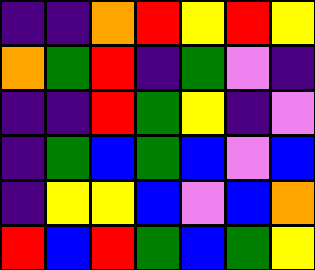[["indigo", "indigo", "orange", "red", "yellow", "red", "yellow"], ["orange", "green", "red", "indigo", "green", "violet", "indigo"], ["indigo", "indigo", "red", "green", "yellow", "indigo", "violet"], ["indigo", "green", "blue", "green", "blue", "violet", "blue"], ["indigo", "yellow", "yellow", "blue", "violet", "blue", "orange"], ["red", "blue", "red", "green", "blue", "green", "yellow"]]